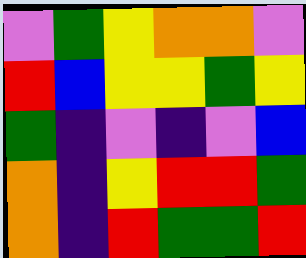[["violet", "green", "yellow", "orange", "orange", "violet"], ["red", "blue", "yellow", "yellow", "green", "yellow"], ["green", "indigo", "violet", "indigo", "violet", "blue"], ["orange", "indigo", "yellow", "red", "red", "green"], ["orange", "indigo", "red", "green", "green", "red"]]